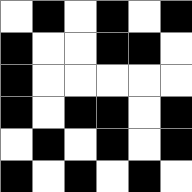[["white", "black", "white", "black", "white", "black"], ["black", "white", "white", "black", "black", "white"], ["black", "white", "white", "white", "white", "white"], ["black", "white", "black", "black", "white", "black"], ["white", "black", "white", "black", "white", "black"], ["black", "white", "black", "white", "black", "white"]]